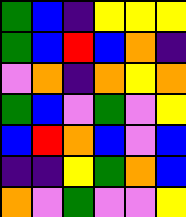[["green", "blue", "indigo", "yellow", "yellow", "yellow"], ["green", "blue", "red", "blue", "orange", "indigo"], ["violet", "orange", "indigo", "orange", "yellow", "orange"], ["green", "blue", "violet", "green", "violet", "yellow"], ["blue", "red", "orange", "blue", "violet", "blue"], ["indigo", "indigo", "yellow", "green", "orange", "blue"], ["orange", "violet", "green", "violet", "violet", "yellow"]]